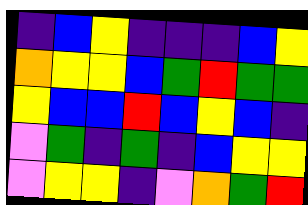[["indigo", "blue", "yellow", "indigo", "indigo", "indigo", "blue", "yellow"], ["orange", "yellow", "yellow", "blue", "green", "red", "green", "green"], ["yellow", "blue", "blue", "red", "blue", "yellow", "blue", "indigo"], ["violet", "green", "indigo", "green", "indigo", "blue", "yellow", "yellow"], ["violet", "yellow", "yellow", "indigo", "violet", "orange", "green", "red"]]